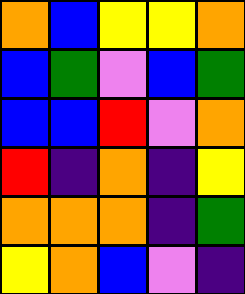[["orange", "blue", "yellow", "yellow", "orange"], ["blue", "green", "violet", "blue", "green"], ["blue", "blue", "red", "violet", "orange"], ["red", "indigo", "orange", "indigo", "yellow"], ["orange", "orange", "orange", "indigo", "green"], ["yellow", "orange", "blue", "violet", "indigo"]]